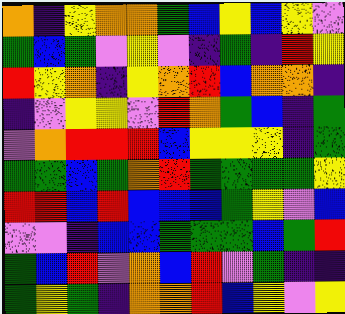[["orange", "indigo", "yellow", "orange", "orange", "green", "blue", "yellow", "blue", "yellow", "violet"], ["green", "blue", "green", "violet", "yellow", "violet", "indigo", "green", "indigo", "red", "yellow"], ["red", "yellow", "orange", "indigo", "yellow", "orange", "red", "blue", "orange", "orange", "indigo"], ["indigo", "violet", "yellow", "yellow", "violet", "red", "orange", "green", "blue", "indigo", "green"], ["violet", "orange", "red", "red", "red", "blue", "yellow", "yellow", "yellow", "indigo", "green"], ["green", "green", "blue", "green", "orange", "red", "green", "green", "green", "green", "yellow"], ["red", "red", "blue", "red", "blue", "blue", "blue", "green", "yellow", "violet", "blue"], ["violet", "violet", "indigo", "blue", "blue", "green", "green", "green", "blue", "green", "red"], ["green", "blue", "red", "violet", "orange", "blue", "red", "violet", "green", "indigo", "indigo"], ["green", "yellow", "green", "indigo", "orange", "orange", "red", "blue", "yellow", "violet", "yellow"]]